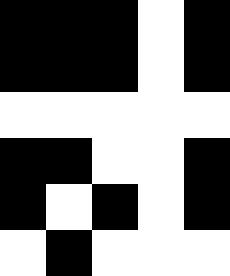[["black", "black", "black", "white", "black"], ["black", "black", "black", "white", "black"], ["white", "white", "white", "white", "white"], ["black", "black", "white", "white", "black"], ["black", "white", "black", "white", "black"], ["white", "black", "white", "white", "white"]]